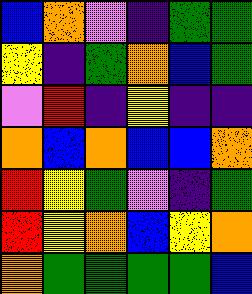[["blue", "orange", "violet", "indigo", "green", "green"], ["yellow", "indigo", "green", "orange", "blue", "green"], ["violet", "red", "indigo", "yellow", "indigo", "indigo"], ["orange", "blue", "orange", "blue", "blue", "orange"], ["red", "yellow", "green", "violet", "indigo", "green"], ["red", "yellow", "orange", "blue", "yellow", "orange"], ["orange", "green", "green", "green", "green", "blue"]]